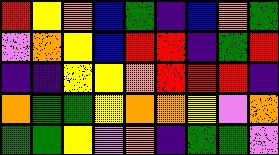[["red", "yellow", "orange", "blue", "green", "indigo", "blue", "orange", "green"], ["violet", "orange", "yellow", "blue", "red", "red", "indigo", "green", "red"], ["indigo", "indigo", "yellow", "yellow", "orange", "red", "red", "red", "indigo"], ["orange", "green", "green", "yellow", "orange", "orange", "yellow", "violet", "orange"], ["green", "green", "yellow", "violet", "orange", "indigo", "green", "green", "violet"]]